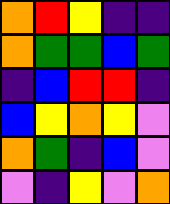[["orange", "red", "yellow", "indigo", "indigo"], ["orange", "green", "green", "blue", "green"], ["indigo", "blue", "red", "red", "indigo"], ["blue", "yellow", "orange", "yellow", "violet"], ["orange", "green", "indigo", "blue", "violet"], ["violet", "indigo", "yellow", "violet", "orange"]]